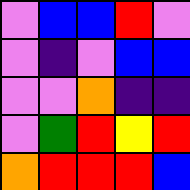[["violet", "blue", "blue", "red", "violet"], ["violet", "indigo", "violet", "blue", "blue"], ["violet", "violet", "orange", "indigo", "indigo"], ["violet", "green", "red", "yellow", "red"], ["orange", "red", "red", "red", "blue"]]